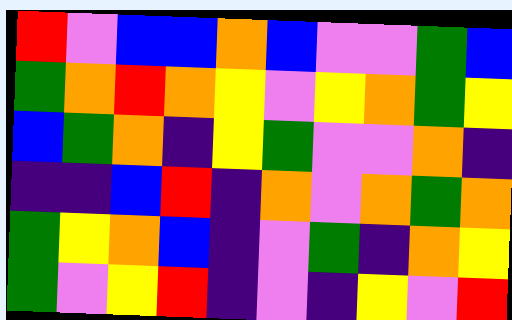[["red", "violet", "blue", "blue", "orange", "blue", "violet", "violet", "green", "blue"], ["green", "orange", "red", "orange", "yellow", "violet", "yellow", "orange", "green", "yellow"], ["blue", "green", "orange", "indigo", "yellow", "green", "violet", "violet", "orange", "indigo"], ["indigo", "indigo", "blue", "red", "indigo", "orange", "violet", "orange", "green", "orange"], ["green", "yellow", "orange", "blue", "indigo", "violet", "green", "indigo", "orange", "yellow"], ["green", "violet", "yellow", "red", "indigo", "violet", "indigo", "yellow", "violet", "red"]]